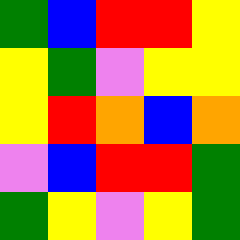[["green", "blue", "red", "red", "yellow"], ["yellow", "green", "violet", "yellow", "yellow"], ["yellow", "red", "orange", "blue", "orange"], ["violet", "blue", "red", "red", "green"], ["green", "yellow", "violet", "yellow", "green"]]